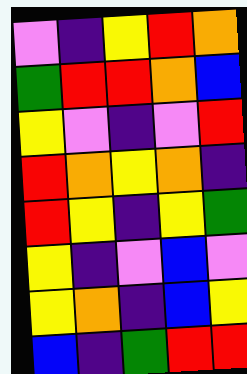[["violet", "indigo", "yellow", "red", "orange"], ["green", "red", "red", "orange", "blue"], ["yellow", "violet", "indigo", "violet", "red"], ["red", "orange", "yellow", "orange", "indigo"], ["red", "yellow", "indigo", "yellow", "green"], ["yellow", "indigo", "violet", "blue", "violet"], ["yellow", "orange", "indigo", "blue", "yellow"], ["blue", "indigo", "green", "red", "red"]]